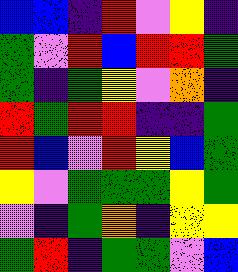[["blue", "blue", "indigo", "red", "violet", "yellow", "indigo"], ["green", "violet", "red", "blue", "red", "red", "green"], ["green", "indigo", "green", "yellow", "violet", "orange", "indigo"], ["red", "green", "red", "red", "indigo", "indigo", "green"], ["red", "blue", "violet", "red", "yellow", "blue", "green"], ["yellow", "violet", "green", "green", "green", "yellow", "green"], ["violet", "indigo", "green", "orange", "indigo", "yellow", "yellow"], ["green", "red", "indigo", "green", "green", "violet", "blue"]]